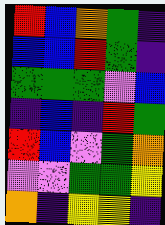[["red", "blue", "orange", "green", "indigo"], ["blue", "blue", "red", "green", "indigo"], ["green", "green", "green", "violet", "blue"], ["indigo", "blue", "indigo", "red", "green"], ["red", "blue", "violet", "green", "orange"], ["violet", "violet", "green", "green", "yellow"], ["orange", "indigo", "yellow", "yellow", "indigo"]]